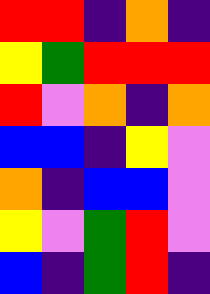[["red", "red", "indigo", "orange", "indigo"], ["yellow", "green", "red", "red", "red"], ["red", "violet", "orange", "indigo", "orange"], ["blue", "blue", "indigo", "yellow", "violet"], ["orange", "indigo", "blue", "blue", "violet"], ["yellow", "violet", "green", "red", "violet"], ["blue", "indigo", "green", "red", "indigo"]]